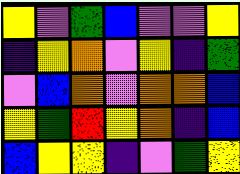[["yellow", "violet", "green", "blue", "violet", "violet", "yellow"], ["indigo", "yellow", "orange", "violet", "yellow", "indigo", "green"], ["violet", "blue", "orange", "violet", "orange", "orange", "blue"], ["yellow", "green", "red", "yellow", "orange", "indigo", "blue"], ["blue", "yellow", "yellow", "indigo", "violet", "green", "yellow"]]